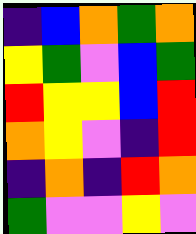[["indigo", "blue", "orange", "green", "orange"], ["yellow", "green", "violet", "blue", "green"], ["red", "yellow", "yellow", "blue", "red"], ["orange", "yellow", "violet", "indigo", "red"], ["indigo", "orange", "indigo", "red", "orange"], ["green", "violet", "violet", "yellow", "violet"]]